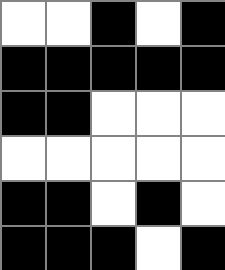[["white", "white", "black", "white", "black"], ["black", "black", "black", "black", "black"], ["black", "black", "white", "white", "white"], ["white", "white", "white", "white", "white"], ["black", "black", "white", "black", "white"], ["black", "black", "black", "white", "black"]]